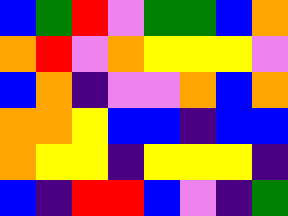[["blue", "green", "red", "violet", "green", "green", "blue", "orange"], ["orange", "red", "violet", "orange", "yellow", "yellow", "yellow", "violet"], ["blue", "orange", "indigo", "violet", "violet", "orange", "blue", "orange"], ["orange", "orange", "yellow", "blue", "blue", "indigo", "blue", "blue"], ["orange", "yellow", "yellow", "indigo", "yellow", "yellow", "yellow", "indigo"], ["blue", "indigo", "red", "red", "blue", "violet", "indigo", "green"]]